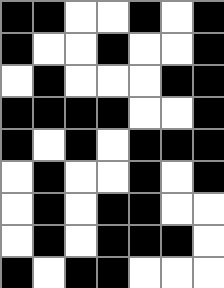[["black", "black", "white", "white", "black", "white", "black"], ["black", "white", "white", "black", "white", "white", "black"], ["white", "black", "white", "white", "white", "black", "black"], ["black", "black", "black", "black", "white", "white", "black"], ["black", "white", "black", "white", "black", "black", "black"], ["white", "black", "white", "white", "black", "white", "black"], ["white", "black", "white", "black", "black", "white", "white"], ["white", "black", "white", "black", "black", "black", "white"], ["black", "white", "black", "black", "white", "white", "white"]]